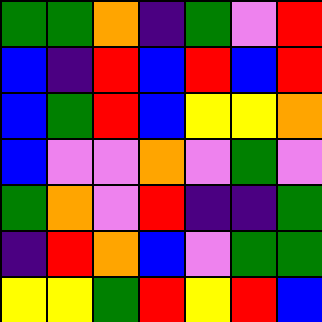[["green", "green", "orange", "indigo", "green", "violet", "red"], ["blue", "indigo", "red", "blue", "red", "blue", "red"], ["blue", "green", "red", "blue", "yellow", "yellow", "orange"], ["blue", "violet", "violet", "orange", "violet", "green", "violet"], ["green", "orange", "violet", "red", "indigo", "indigo", "green"], ["indigo", "red", "orange", "blue", "violet", "green", "green"], ["yellow", "yellow", "green", "red", "yellow", "red", "blue"]]